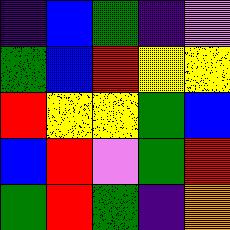[["indigo", "blue", "green", "indigo", "violet"], ["green", "blue", "red", "yellow", "yellow"], ["red", "yellow", "yellow", "green", "blue"], ["blue", "red", "violet", "green", "red"], ["green", "red", "green", "indigo", "orange"]]